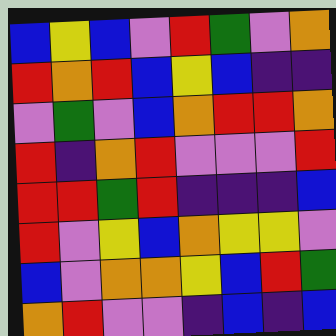[["blue", "yellow", "blue", "violet", "red", "green", "violet", "orange"], ["red", "orange", "red", "blue", "yellow", "blue", "indigo", "indigo"], ["violet", "green", "violet", "blue", "orange", "red", "red", "orange"], ["red", "indigo", "orange", "red", "violet", "violet", "violet", "red"], ["red", "red", "green", "red", "indigo", "indigo", "indigo", "blue"], ["red", "violet", "yellow", "blue", "orange", "yellow", "yellow", "violet"], ["blue", "violet", "orange", "orange", "yellow", "blue", "red", "green"], ["orange", "red", "violet", "violet", "indigo", "blue", "indigo", "blue"]]